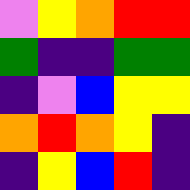[["violet", "yellow", "orange", "red", "red"], ["green", "indigo", "indigo", "green", "green"], ["indigo", "violet", "blue", "yellow", "yellow"], ["orange", "red", "orange", "yellow", "indigo"], ["indigo", "yellow", "blue", "red", "indigo"]]